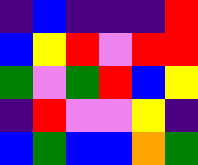[["indigo", "blue", "indigo", "indigo", "indigo", "red"], ["blue", "yellow", "red", "violet", "red", "red"], ["green", "violet", "green", "red", "blue", "yellow"], ["indigo", "red", "violet", "violet", "yellow", "indigo"], ["blue", "green", "blue", "blue", "orange", "green"]]